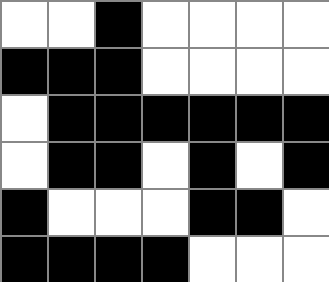[["white", "white", "black", "white", "white", "white", "white"], ["black", "black", "black", "white", "white", "white", "white"], ["white", "black", "black", "black", "black", "black", "black"], ["white", "black", "black", "white", "black", "white", "black"], ["black", "white", "white", "white", "black", "black", "white"], ["black", "black", "black", "black", "white", "white", "white"]]